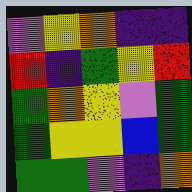[["violet", "yellow", "orange", "indigo", "indigo"], ["red", "indigo", "green", "yellow", "red"], ["green", "orange", "yellow", "violet", "green"], ["green", "yellow", "yellow", "blue", "green"], ["green", "green", "violet", "indigo", "orange"]]